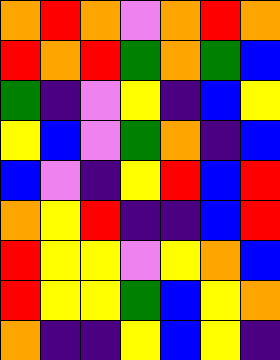[["orange", "red", "orange", "violet", "orange", "red", "orange"], ["red", "orange", "red", "green", "orange", "green", "blue"], ["green", "indigo", "violet", "yellow", "indigo", "blue", "yellow"], ["yellow", "blue", "violet", "green", "orange", "indigo", "blue"], ["blue", "violet", "indigo", "yellow", "red", "blue", "red"], ["orange", "yellow", "red", "indigo", "indigo", "blue", "red"], ["red", "yellow", "yellow", "violet", "yellow", "orange", "blue"], ["red", "yellow", "yellow", "green", "blue", "yellow", "orange"], ["orange", "indigo", "indigo", "yellow", "blue", "yellow", "indigo"]]